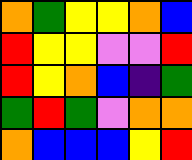[["orange", "green", "yellow", "yellow", "orange", "blue"], ["red", "yellow", "yellow", "violet", "violet", "red"], ["red", "yellow", "orange", "blue", "indigo", "green"], ["green", "red", "green", "violet", "orange", "orange"], ["orange", "blue", "blue", "blue", "yellow", "red"]]